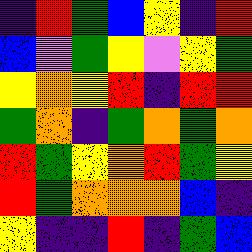[["indigo", "red", "green", "blue", "yellow", "indigo", "red"], ["blue", "violet", "green", "yellow", "violet", "yellow", "green"], ["yellow", "orange", "yellow", "red", "indigo", "red", "red"], ["green", "orange", "indigo", "green", "orange", "green", "orange"], ["red", "green", "yellow", "orange", "red", "green", "yellow"], ["red", "green", "orange", "orange", "orange", "blue", "indigo"], ["yellow", "indigo", "indigo", "red", "indigo", "green", "blue"]]